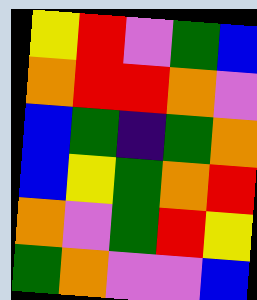[["yellow", "red", "violet", "green", "blue"], ["orange", "red", "red", "orange", "violet"], ["blue", "green", "indigo", "green", "orange"], ["blue", "yellow", "green", "orange", "red"], ["orange", "violet", "green", "red", "yellow"], ["green", "orange", "violet", "violet", "blue"]]